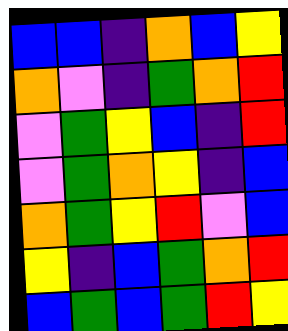[["blue", "blue", "indigo", "orange", "blue", "yellow"], ["orange", "violet", "indigo", "green", "orange", "red"], ["violet", "green", "yellow", "blue", "indigo", "red"], ["violet", "green", "orange", "yellow", "indigo", "blue"], ["orange", "green", "yellow", "red", "violet", "blue"], ["yellow", "indigo", "blue", "green", "orange", "red"], ["blue", "green", "blue", "green", "red", "yellow"]]